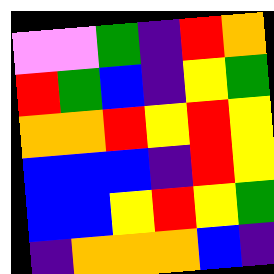[["violet", "violet", "green", "indigo", "red", "orange"], ["red", "green", "blue", "indigo", "yellow", "green"], ["orange", "orange", "red", "yellow", "red", "yellow"], ["blue", "blue", "blue", "indigo", "red", "yellow"], ["blue", "blue", "yellow", "red", "yellow", "green"], ["indigo", "orange", "orange", "orange", "blue", "indigo"]]